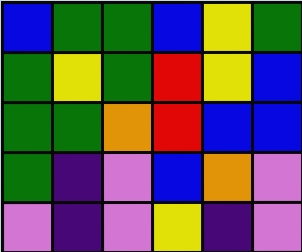[["blue", "green", "green", "blue", "yellow", "green"], ["green", "yellow", "green", "red", "yellow", "blue"], ["green", "green", "orange", "red", "blue", "blue"], ["green", "indigo", "violet", "blue", "orange", "violet"], ["violet", "indigo", "violet", "yellow", "indigo", "violet"]]